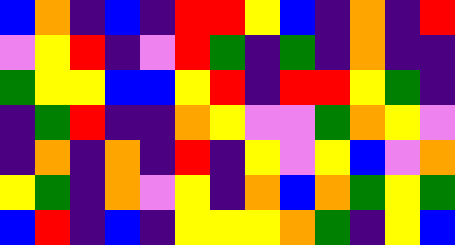[["blue", "orange", "indigo", "blue", "indigo", "red", "red", "yellow", "blue", "indigo", "orange", "indigo", "red"], ["violet", "yellow", "red", "indigo", "violet", "red", "green", "indigo", "green", "indigo", "orange", "indigo", "indigo"], ["green", "yellow", "yellow", "blue", "blue", "yellow", "red", "indigo", "red", "red", "yellow", "green", "indigo"], ["indigo", "green", "red", "indigo", "indigo", "orange", "yellow", "violet", "violet", "green", "orange", "yellow", "violet"], ["indigo", "orange", "indigo", "orange", "indigo", "red", "indigo", "yellow", "violet", "yellow", "blue", "violet", "orange"], ["yellow", "green", "indigo", "orange", "violet", "yellow", "indigo", "orange", "blue", "orange", "green", "yellow", "green"], ["blue", "red", "indigo", "blue", "indigo", "yellow", "yellow", "yellow", "orange", "green", "indigo", "yellow", "blue"]]